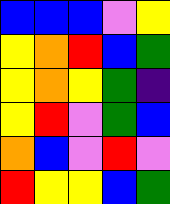[["blue", "blue", "blue", "violet", "yellow"], ["yellow", "orange", "red", "blue", "green"], ["yellow", "orange", "yellow", "green", "indigo"], ["yellow", "red", "violet", "green", "blue"], ["orange", "blue", "violet", "red", "violet"], ["red", "yellow", "yellow", "blue", "green"]]